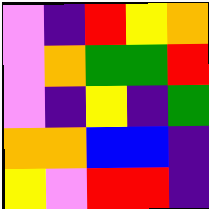[["violet", "indigo", "red", "yellow", "orange"], ["violet", "orange", "green", "green", "red"], ["violet", "indigo", "yellow", "indigo", "green"], ["orange", "orange", "blue", "blue", "indigo"], ["yellow", "violet", "red", "red", "indigo"]]